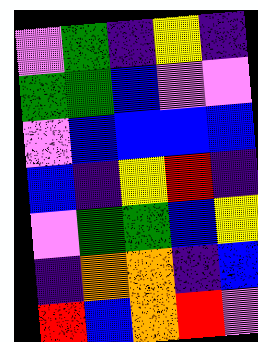[["violet", "green", "indigo", "yellow", "indigo"], ["green", "green", "blue", "violet", "violet"], ["violet", "blue", "blue", "blue", "blue"], ["blue", "indigo", "yellow", "red", "indigo"], ["violet", "green", "green", "blue", "yellow"], ["indigo", "orange", "orange", "indigo", "blue"], ["red", "blue", "orange", "red", "violet"]]